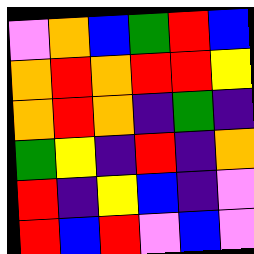[["violet", "orange", "blue", "green", "red", "blue"], ["orange", "red", "orange", "red", "red", "yellow"], ["orange", "red", "orange", "indigo", "green", "indigo"], ["green", "yellow", "indigo", "red", "indigo", "orange"], ["red", "indigo", "yellow", "blue", "indigo", "violet"], ["red", "blue", "red", "violet", "blue", "violet"]]